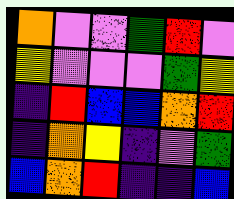[["orange", "violet", "violet", "green", "red", "violet"], ["yellow", "violet", "violet", "violet", "green", "yellow"], ["indigo", "red", "blue", "blue", "orange", "red"], ["indigo", "orange", "yellow", "indigo", "violet", "green"], ["blue", "orange", "red", "indigo", "indigo", "blue"]]